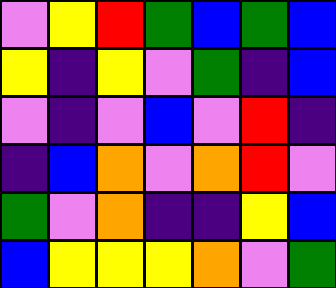[["violet", "yellow", "red", "green", "blue", "green", "blue"], ["yellow", "indigo", "yellow", "violet", "green", "indigo", "blue"], ["violet", "indigo", "violet", "blue", "violet", "red", "indigo"], ["indigo", "blue", "orange", "violet", "orange", "red", "violet"], ["green", "violet", "orange", "indigo", "indigo", "yellow", "blue"], ["blue", "yellow", "yellow", "yellow", "orange", "violet", "green"]]